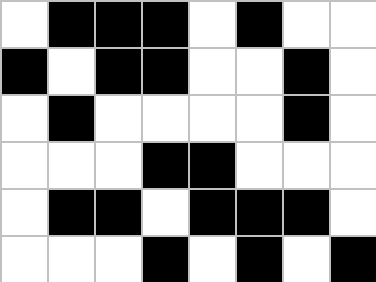[["white", "black", "black", "black", "white", "black", "white", "white"], ["black", "white", "black", "black", "white", "white", "black", "white"], ["white", "black", "white", "white", "white", "white", "black", "white"], ["white", "white", "white", "black", "black", "white", "white", "white"], ["white", "black", "black", "white", "black", "black", "black", "white"], ["white", "white", "white", "black", "white", "black", "white", "black"]]